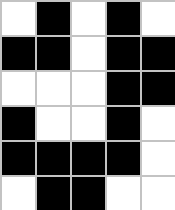[["white", "black", "white", "black", "white"], ["black", "black", "white", "black", "black"], ["white", "white", "white", "black", "black"], ["black", "white", "white", "black", "white"], ["black", "black", "black", "black", "white"], ["white", "black", "black", "white", "white"]]